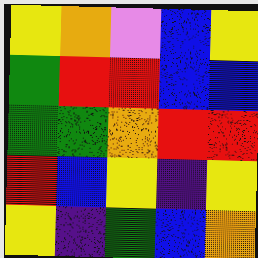[["yellow", "orange", "violet", "blue", "yellow"], ["green", "red", "red", "blue", "blue"], ["green", "green", "orange", "red", "red"], ["red", "blue", "yellow", "indigo", "yellow"], ["yellow", "indigo", "green", "blue", "orange"]]